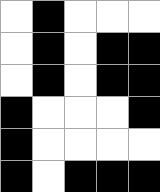[["white", "black", "white", "white", "white"], ["white", "black", "white", "black", "black"], ["white", "black", "white", "black", "black"], ["black", "white", "white", "white", "black"], ["black", "white", "white", "white", "white"], ["black", "white", "black", "black", "black"]]